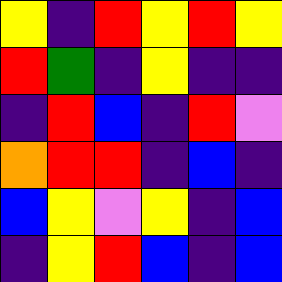[["yellow", "indigo", "red", "yellow", "red", "yellow"], ["red", "green", "indigo", "yellow", "indigo", "indigo"], ["indigo", "red", "blue", "indigo", "red", "violet"], ["orange", "red", "red", "indigo", "blue", "indigo"], ["blue", "yellow", "violet", "yellow", "indigo", "blue"], ["indigo", "yellow", "red", "blue", "indigo", "blue"]]